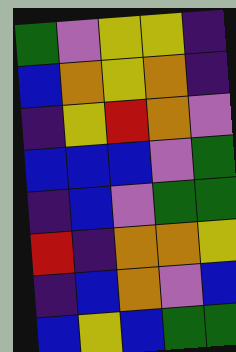[["green", "violet", "yellow", "yellow", "indigo"], ["blue", "orange", "yellow", "orange", "indigo"], ["indigo", "yellow", "red", "orange", "violet"], ["blue", "blue", "blue", "violet", "green"], ["indigo", "blue", "violet", "green", "green"], ["red", "indigo", "orange", "orange", "yellow"], ["indigo", "blue", "orange", "violet", "blue"], ["blue", "yellow", "blue", "green", "green"]]